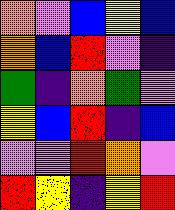[["orange", "violet", "blue", "yellow", "blue"], ["orange", "blue", "red", "violet", "indigo"], ["green", "indigo", "orange", "green", "violet"], ["yellow", "blue", "red", "indigo", "blue"], ["violet", "violet", "red", "orange", "violet"], ["red", "yellow", "indigo", "yellow", "red"]]